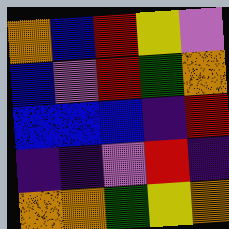[["orange", "blue", "red", "yellow", "violet"], ["blue", "violet", "red", "green", "orange"], ["blue", "blue", "blue", "indigo", "red"], ["indigo", "indigo", "violet", "red", "indigo"], ["orange", "orange", "green", "yellow", "orange"]]